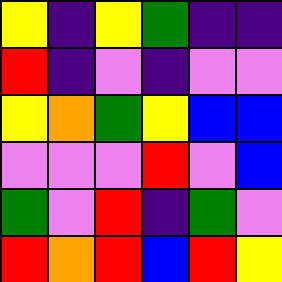[["yellow", "indigo", "yellow", "green", "indigo", "indigo"], ["red", "indigo", "violet", "indigo", "violet", "violet"], ["yellow", "orange", "green", "yellow", "blue", "blue"], ["violet", "violet", "violet", "red", "violet", "blue"], ["green", "violet", "red", "indigo", "green", "violet"], ["red", "orange", "red", "blue", "red", "yellow"]]